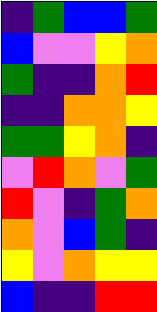[["indigo", "green", "blue", "blue", "green"], ["blue", "violet", "violet", "yellow", "orange"], ["green", "indigo", "indigo", "orange", "red"], ["indigo", "indigo", "orange", "orange", "yellow"], ["green", "green", "yellow", "orange", "indigo"], ["violet", "red", "orange", "violet", "green"], ["red", "violet", "indigo", "green", "orange"], ["orange", "violet", "blue", "green", "indigo"], ["yellow", "violet", "orange", "yellow", "yellow"], ["blue", "indigo", "indigo", "red", "red"]]